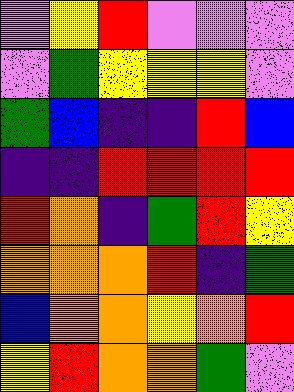[["violet", "yellow", "red", "violet", "violet", "violet"], ["violet", "green", "yellow", "yellow", "yellow", "violet"], ["green", "blue", "indigo", "indigo", "red", "blue"], ["indigo", "indigo", "red", "red", "red", "red"], ["red", "orange", "indigo", "green", "red", "yellow"], ["orange", "orange", "orange", "red", "indigo", "green"], ["blue", "orange", "orange", "yellow", "orange", "red"], ["yellow", "red", "orange", "orange", "green", "violet"]]